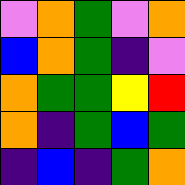[["violet", "orange", "green", "violet", "orange"], ["blue", "orange", "green", "indigo", "violet"], ["orange", "green", "green", "yellow", "red"], ["orange", "indigo", "green", "blue", "green"], ["indigo", "blue", "indigo", "green", "orange"]]